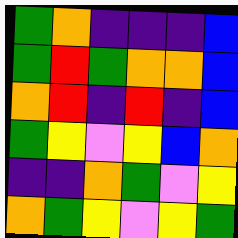[["green", "orange", "indigo", "indigo", "indigo", "blue"], ["green", "red", "green", "orange", "orange", "blue"], ["orange", "red", "indigo", "red", "indigo", "blue"], ["green", "yellow", "violet", "yellow", "blue", "orange"], ["indigo", "indigo", "orange", "green", "violet", "yellow"], ["orange", "green", "yellow", "violet", "yellow", "green"]]